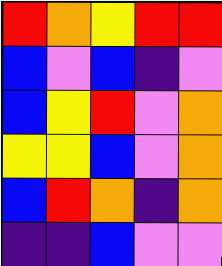[["red", "orange", "yellow", "red", "red"], ["blue", "violet", "blue", "indigo", "violet"], ["blue", "yellow", "red", "violet", "orange"], ["yellow", "yellow", "blue", "violet", "orange"], ["blue", "red", "orange", "indigo", "orange"], ["indigo", "indigo", "blue", "violet", "violet"]]